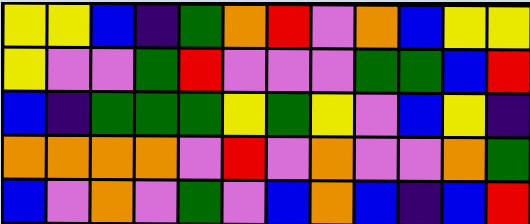[["yellow", "yellow", "blue", "indigo", "green", "orange", "red", "violet", "orange", "blue", "yellow", "yellow"], ["yellow", "violet", "violet", "green", "red", "violet", "violet", "violet", "green", "green", "blue", "red"], ["blue", "indigo", "green", "green", "green", "yellow", "green", "yellow", "violet", "blue", "yellow", "indigo"], ["orange", "orange", "orange", "orange", "violet", "red", "violet", "orange", "violet", "violet", "orange", "green"], ["blue", "violet", "orange", "violet", "green", "violet", "blue", "orange", "blue", "indigo", "blue", "red"]]